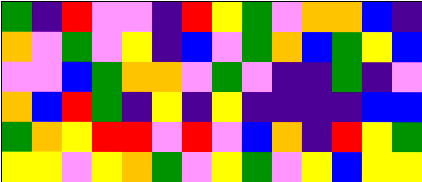[["green", "indigo", "red", "violet", "violet", "indigo", "red", "yellow", "green", "violet", "orange", "orange", "blue", "indigo"], ["orange", "violet", "green", "violet", "yellow", "indigo", "blue", "violet", "green", "orange", "blue", "green", "yellow", "blue"], ["violet", "violet", "blue", "green", "orange", "orange", "violet", "green", "violet", "indigo", "indigo", "green", "indigo", "violet"], ["orange", "blue", "red", "green", "indigo", "yellow", "indigo", "yellow", "indigo", "indigo", "indigo", "indigo", "blue", "blue"], ["green", "orange", "yellow", "red", "red", "violet", "red", "violet", "blue", "orange", "indigo", "red", "yellow", "green"], ["yellow", "yellow", "violet", "yellow", "orange", "green", "violet", "yellow", "green", "violet", "yellow", "blue", "yellow", "yellow"]]